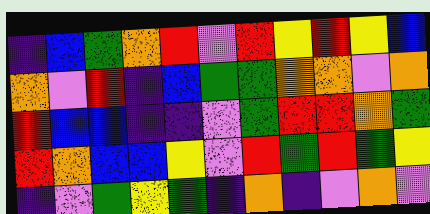[["indigo", "blue", "green", "orange", "red", "violet", "red", "yellow", "red", "yellow", "blue"], ["orange", "violet", "red", "indigo", "blue", "green", "green", "orange", "orange", "violet", "orange"], ["red", "blue", "blue", "indigo", "indigo", "violet", "green", "red", "red", "orange", "green"], ["red", "orange", "blue", "blue", "yellow", "violet", "red", "green", "red", "green", "yellow"], ["indigo", "violet", "green", "yellow", "green", "indigo", "orange", "indigo", "violet", "orange", "violet"]]